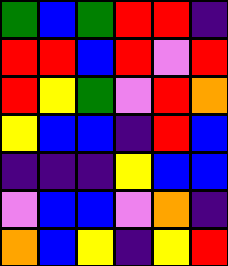[["green", "blue", "green", "red", "red", "indigo"], ["red", "red", "blue", "red", "violet", "red"], ["red", "yellow", "green", "violet", "red", "orange"], ["yellow", "blue", "blue", "indigo", "red", "blue"], ["indigo", "indigo", "indigo", "yellow", "blue", "blue"], ["violet", "blue", "blue", "violet", "orange", "indigo"], ["orange", "blue", "yellow", "indigo", "yellow", "red"]]